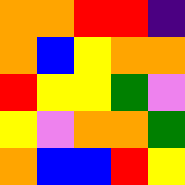[["orange", "orange", "red", "red", "indigo"], ["orange", "blue", "yellow", "orange", "orange"], ["red", "yellow", "yellow", "green", "violet"], ["yellow", "violet", "orange", "orange", "green"], ["orange", "blue", "blue", "red", "yellow"]]